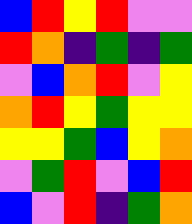[["blue", "red", "yellow", "red", "violet", "violet"], ["red", "orange", "indigo", "green", "indigo", "green"], ["violet", "blue", "orange", "red", "violet", "yellow"], ["orange", "red", "yellow", "green", "yellow", "yellow"], ["yellow", "yellow", "green", "blue", "yellow", "orange"], ["violet", "green", "red", "violet", "blue", "red"], ["blue", "violet", "red", "indigo", "green", "orange"]]